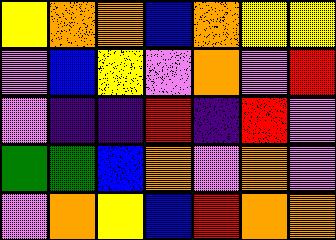[["yellow", "orange", "orange", "blue", "orange", "yellow", "yellow"], ["violet", "blue", "yellow", "violet", "orange", "violet", "red"], ["violet", "indigo", "indigo", "red", "indigo", "red", "violet"], ["green", "green", "blue", "orange", "violet", "orange", "violet"], ["violet", "orange", "yellow", "blue", "red", "orange", "orange"]]